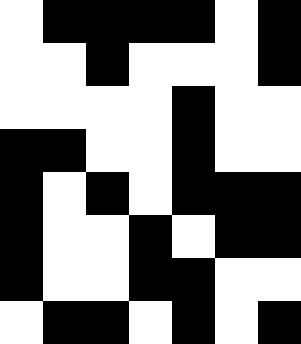[["white", "black", "black", "black", "black", "white", "black"], ["white", "white", "black", "white", "white", "white", "black"], ["white", "white", "white", "white", "black", "white", "white"], ["black", "black", "white", "white", "black", "white", "white"], ["black", "white", "black", "white", "black", "black", "black"], ["black", "white", "white", "black", "white", "black", "black"], ["black", "white", "white", "black", "black", "white", "white"], ["white", "black", "black", "white", "black", "white", "black"]]